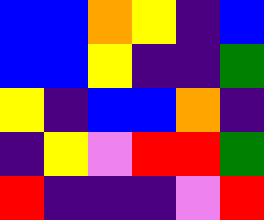[["blue", "blue", "orange", "yellow", "indigo", "blue"], ["blue", "blue", "yellow", "indigo", "indigo", "green"], ["yellow", "indigo", "blue", "blue", "orange", "indigo"], ["indigo", "yellow", "violet", "red", "red", "green"], ["red", "indigo", "indigo", "indigo", "violet", "red"]]